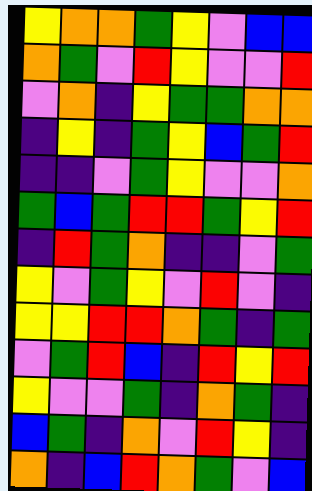[["yellow", "orange", "orange", "green", "yellow", "violet", "blue", "blue"], ["orange", "green", "violet", "red", "yellow", "violet", "violet", "red"], ["violet", "orange", "indigo", "yellow", "green", "green", "orange", "orange"], ["indigo", "yellow", "indigo", "green", "yellow", "blue", "green", "red"], ["indigo", "indigo", "violet", "green", "yellow", "violet", "violet", "orange"], ["green", "blue", "green", "red", "red", "green", "yellow", "red"], ["indigo", "red", "green", "orange", "indigo", "indigo", "violet", "green"], ["yellow", "violet", "green", "yellow", "violet", "red", "violet", "indigo"], ["yellow", "yellow", "red", "red", "orange", "green", "indigo", "green"], ["violet", "green", "red", "blue", "indigo", "red", "yellow", "red"], ["yellow", "violet", "violet", "green", "indigo", "orange", "green", "indigo"], ["blue", "green", "indigo", "orange", "violet", "red", "yellow", "indigo"], ["orange", "indigo", "blue", "red", "orange", "green", "violet", "blue"]]